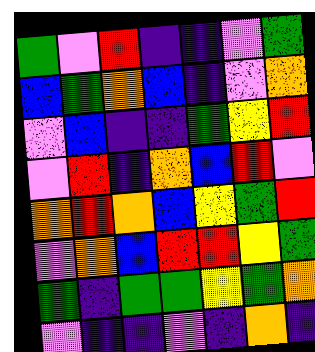[["green", "violet", "red", "indigo", "indigo", "violet", "green"], ["blue", "green", "orange", "blue", "indigo", "violet", "orange"], ["violet", "blue", "indigo", "indigo", "green", "yellow", "red"], ["violet", "red", "indigo", "orange", "blue", "red", "violet"], ["orange", "red", "orange", "blue", "yellow", "green", "red"], ["violet", "orange", "blue", "red", "red", "yellow", "green"], ["green", "indigo", "green", "green", "yellow", "green", "orange"], ["violet", "indigo", "indigo", "violet", "indigo", "orange", "indigo"]]